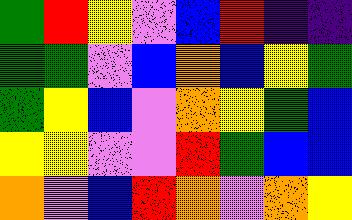[["green", "red", "yellow", "violet", "blue", "red", "indigo", "indigo"], ["green", "green", "violet", "blue", "orange", "blue", "yellow", "green"], ["green", "yellow", "blue", "violet", "orange", "yellow", "green", "blue"], ["yellow", "yellow", "violet", "violet", "red", "green", "blue", "blue"], ["orange", "violet", "blue", "red", "orange", "violet", "orange", "yellow"]]